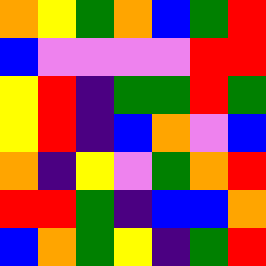[["orange", "yellow", "green", "orange", "blue", "green", "red"], ["blue", "violet", "violet", "violet", "violet", "red", "red"], ["yellow", "red", "indigo", "green", "green", "red", "green"], ["yellow", "red", "indigo", "blue", "orange", "violet", "blue"], ["orange", "indigo", "yellow", "violet", "green", "orange", "red"], ["red", "red", "green", "indigo", "blue", "blue", "orange"], ["blue", "orange", "green", "yellow", "indigo", "green", "red"]]